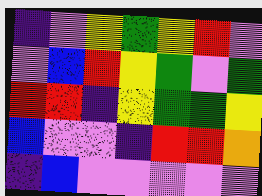[["indigo", "violet", "yellow", "green", "yellow", "red", "violet"], ["violet", "blue", "red", "yellow", "green", "violet", "green"], ["red", "red", "indigo", "yellow", "green", "green", "yellow"], ["blue", "violet", "violet", "indigo", "red", "red", "orange"], ["indigo", "blue", "violet", "violet", "violet", "violet", "violet"]]